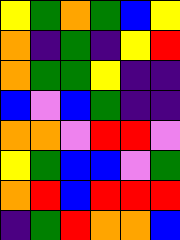[["yellow", "green", "orange", "green", "blue", "yellow"], ["orange", "indigo", "green", "indigo", "yellow", "red"], ["orange", "green", "green", "yellow", "indigo", "indigo"], ["blue", "violet", "blue", "green", "indigo", "indigo"], ["orange", "orange", "violet", "red", "red", "violet"], ["yellow", "green", "blue", "blue", "violet", "green"], ["orange", "red", "blue", "red", "red", "red"], ["indigo", "green", "red", "orange", "orange", "blue"]]